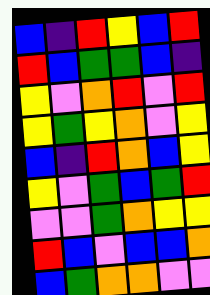[["blue", "indigo", "red", "yellow", "blue", "red"], ["red", "blue", "green", "green", "blue", "indigo"], ["yellow", "violet", "orange", "red", "violet", "red"], ["yellow", "green", "yellow", "orange", "violet", "yellow"], ["blue", "indigo", "red", "orange", "blue", "yellow"], ["yellow", "violet", "green", "blue", "green", "red"], ["violet", "violet", "green", "orange", "yellow", "yellow"], ["red", "blue", "violet", "blue", "blue", "orange"], ["blue", "green", "orange", "orange", "violet", "violet"]]